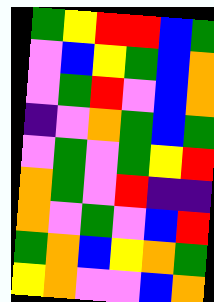[["green", "yellow", "red", "red", "blue", "green"], ["violet", "blue", "yellow", "green", "blue", "orange"], ["violet", "green", "red", "violet", "blue", "orange"], ["indigo", "violet", "orange", "green", "blue", "green"], ["violet", "green", "violet", "green", "yellow", "red"], ["orange", "green", "violet", "red", "indigo", "indigo"], ["orange", "violet", "green", "violet", "blue", "red"], ["green", "orange", "blue", "yellow", "orange", "green"], ["yellow", "orange", "violet", "violet", "blue", "orange"]]